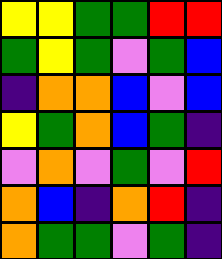[["yellow", "yellow", "green", "green", "red", "red"], ["green", "yellow", "green", "violet", "green", "blue"], ["indigo", "orange", "orange", "blue", "violet", "blue"], ["yellow", "green", "orange", "blue", "green", "indigo"], ["violet", "orange", "violet", "green", "violet", "red"], ["orange", "blue", "indigo", "orange", "red", "indigo"], ["orange", "green", "green", "violet", "green", "indigo"]]